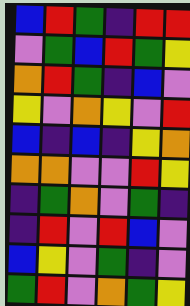[["blue", "red", "green", "indigo", "red", "red"], ["violet", "green", "blue", "red", "green", "yellow"], ["orange", "red", "green", "indigo", "blue", "violet"], ["yellow", "violet", "orange", "yellow", "violet", "red"], ["blue", "indigo", "blue", "indigo", "yellow", "orange"], ["orange", "orange", "violet", "violet", "red", "yellow"], ["indigo", "green", "orange", "violet", "green", "indigo"], ["indigo", "red", "violet", "red", "blue", "violet"], ["blue", "yellow", "violet", "green", "indigo", "violet"], ["green", "red", "violet", "orange", "green", "yellow"]]